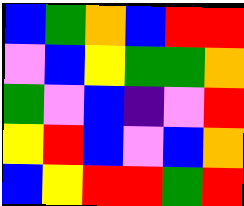[["blue", "green", "orange", "blue", "red", "red"], ["violet", "blue", "yellow", "green", "green", "orange"], ["green", "violet", "blue", "indigo", "violet", "red"], ["yellow", "red", "blue", "violet", "blue", "orange"], ["blue", "yellow", "red", "red", "green", "red"]]